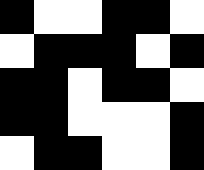[["black", "white", "white", "black", "black", "white"], ["white", "black", "black", "black", "white", "black"], ["black", "black", "white", "black", "black", "white"], ["black", "black", "white", "white", "white", "black"], ["white", "black", "black", "white", "white", "black"]]